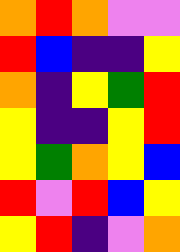[["orange", "red", "orange", "violet", "violet"], ["red", "blue", "indigo", "indigo", "yellow"], ["orange", "indigo", "yellow", "green", "red"], ["yellow", "indigo", "indigo", "yellow", "red"], ["yellow", "green", "orange", "yellow", "blue"], ["red", "violet", "red", "blue", "yellow"], ["yellow", "red", "indigo", "violet", "orange"]]